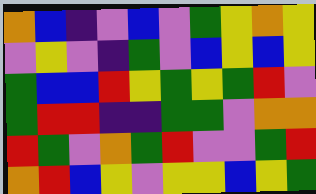[["orange", "blue", "indigo", "violet", "blue", "violet", "green", "yellow", "orange", "yellow"], ["violet", "yellow", "violet", "indigo", "green", "violet", "blue", "yellow", "blue", "yellow"], ["green", "blue", "blue", "red", "yellow", "green", "yellow", "green", "red", "violet"], ["green", "red", "red", "indigo", "indigo", "green", "green", "violet", "orange", "orange"], ["red", "green", "violet", "orange", "green", "red", "violet", "violet", "green", "red"], ["orange", "red", "blue", "yellow", "violet", "yellow", "yellow", "blue", "yellow", "green"]]